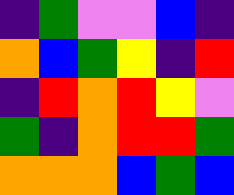[["indigo", "green", "violet", "violet", "blue", "indigo"], ["orange", "blue", "green", "yellow", "indigo", "red"], ["indigo", "red", "orange", "red", "yellow", "violet"], ["green", "indigo", "orange", "red", "red", "green"], ["orange", "orange", "orange", "blue", "green", "blue"]]